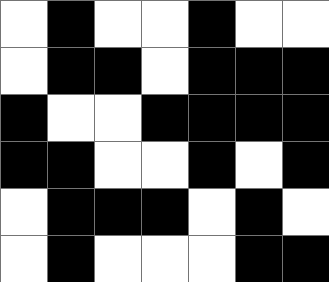[["white", "black", "white", "white", "black", "white", "white"], ["white", "black", "black", "white", "black", "black", "black"], ["black", "white", "white", "black", "black", "black", "black"], ["black", "black", "white", "white", "black", "white", "black"], ["white", "black", "black", "black", "white", "black", "white"], ["white", "black", "white", "white", "white", "black", "black"]]